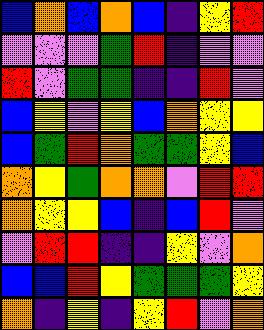[["blue", "orange", "blue", "orange", "blue", "indigo", "yellow", "red"], ["violet", "violet", "violet", "green", "red", "indigo", "violet", "violet"], ["red", "violet", "green", "green", "indigo", "indigo", "red", "violet"], ["blue", "yellow", "violet", "yellow", "blue", "orange", "yellow", "yellow"], ["blue", "green", "red", "orange", "green", "green", "yellow", "blue"], ["orange", "yellow", "green", "orange", "orange", "violet", "red", "red"], ["orange", "yellow", "yellow", "blue", "indigo", "blue", "red", "violet"], ["violet", "red", "red", "indigo", "indigo", "yellow", "violet", "orange"], ["blue", "blue", "red", "yellow", "green", "green", "green", "yellow"], ["orange", "indigo", "yellow", "indigo", "yellow", "red", "violet", "orange"]]